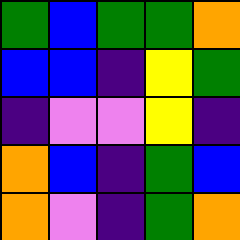[["green", "blue", "green", "green", "orange"], ["blue", "blue", "indigo", "yellow", "green"], ["indigo", "violet", "violet", "yellow", "indigo"], ["orange", "blue", "indigo", "green", "blue"], ["orange", "violet", "indigo", "green", "orange"]]